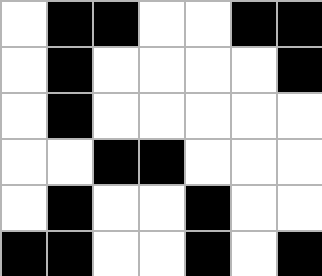[["white", "black", "black", "white", "white", "black", "black"], ["white", "black", "white", "white", "white", "white", "black"], ["white", "black", "white", "white", "white", "white", "white"], ["white", "white", "black", "black", "white", "white", "white"], ["white", "black", "white", "white", "black", "white", "white"], ["black", "black", "white", "white", "black", "white", "black"]]